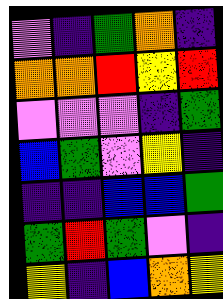[["violet", "indigo", "green", "orange", "indigo"], ["orange", "orange", "red", "yellow", "red"], ["violet", "violet", "violet", "indigo", "green"], ["blue", "green", "violet", "yellow", "indigo"], ["indigo", "indigo", "blue", "blue", "green"], ["green", "red", "green", "violet", "indigo"], ["yellow", "indigo", "blue", "orange", "yellow"]]